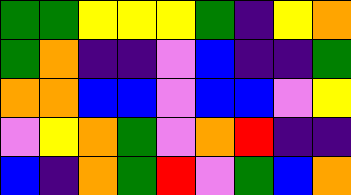[["green", "green", "yellow", "yellow", "yellow", "green", "indigo", "yellow", "orange"], ["green", "orange", "indigo", "indigo", "violet", "blue", "indigo", "indigo", "green"], ["orange", "orange", "blue", "blue", "violet", "blue", "blue", "violet", "yellow"], ["violet", "yellow", "orange", "green", "violet", "orange", "red", "indigo", "indigo"], ["blue", "indigo", "orange", "green", "red", "violet", "green", "blue", "orange"]]